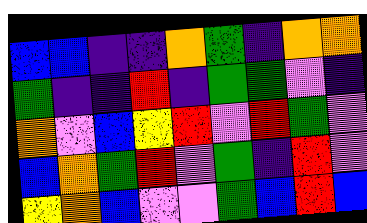[["blue", "blue", "indigo", "indigo", "orange", "green", "indigo", "orange", "orange"], ["green", "indigo", "indigo", "red", "indigo", "green", "green", "violet", "indigo"], ["orange", "violet", "blue", "yellow", "red", "violet", "red", "green", "violet"], ["blue", "orange", "green", "red", "violet", "green", "indigo", "red", "violet"], ["yellow", "orange", "blue", "violet", "violet", "green", "blue", "red", "blue"]]